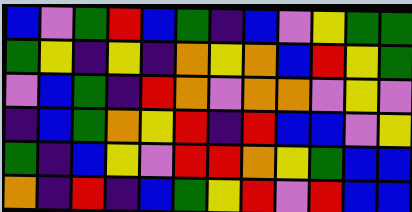[["blue", "violet", "green", "red", "blue", "green", "indigo", "blue", "violet", "yellow", "green", "green"], ["green", "yellow", "indigo", "yellow", "indigo", "orange", "yellow", "orange", "blue", "red", "yellow", "green"], ["violet", "blue", "green", "indigo", "red", "orange", "violet", "orange", "orange", "violet", "yellow", "violet"], ["indigo", "blue", "green", "orange", "yellow", "red", "indigo", "red", "blue", "blue", "violet", "yellow"], ["green", "indigo", "blue", "yellow", "violet", "red", "red", "orange", "yellow", "green", "blue", "blue"], ["orange", "indigo", "red", "indigo", "blue", "green", "yellow", "red", "violet", "red", "blue", "blue"]]